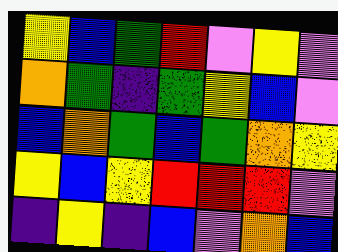[["yellow", "blue", "green", "red", "violet", "yellow", "violet"], ["orange", "green", "indigo", "green", "yellow", "blue", "violet"], ["blue", "orange", "green", "blue", "green", "orange", "yellow"], ["yellow", "blue", "yellow", "red", "red", "red", "violet"], ["indigo", "yellow", "indigo", "blue", "violet", "orange", "blue"]]